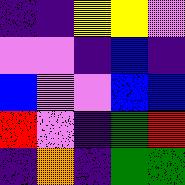[["indigo", "indigo", "yellow", "yellow", "violet"], ["violet", "violet", "indigo", "blue", "indigo"], ["blue", "violet", "violet", "blue", "blue"], ["red", "violet", "indigo", "green", "red"], ["indigo", "orange", "indigo", "green", "green"]]